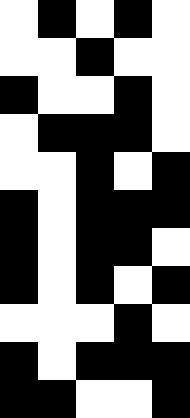[["white", "black", "white", "black", "white"], ["white", "white", "black", "white", "white"], ["black", "white", "white", "black", "white"], ["white", "black", "black", "black", "white"], ["white", "white", "black", "white", "black"], ["black", "white", "black", "black", "black"], ["black", "white", "black", "black", "white"], ["black", "white", "black", "white", "black"], ["white", "white", "white", "black", "white"], ["black", "white", "black", "black", "black"], ["black", "black", "white", "white", "black"]]